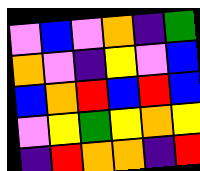[["violet", "blue", "violet", "orange", "indigo", "green"], ["orange", "violet", "indigo", "yellow", "violet", "blue"], ["blue", "orange", "red", "blue", "red", "blue"], ["violet", "yellow", "green", "yellow", "orange", "yellow"], ["indigo", "red", "orange", "orange", "indigo", "red"]]